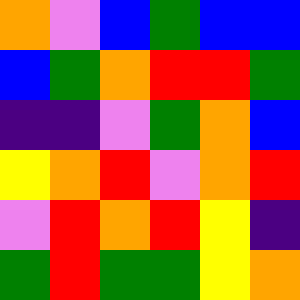[["orange", "violet", "blue", "green", "blue", "blue"], ["blue", "green", "orange", "red", "red", "green"], ["indigo", "indigo", "violet", "green", "orange", "blue"], ["yellow", "orange", "red", "violet", "orange", "red"], ["violet", "red", "orange", "red", "yellow", "indigo"], ["green", "red", "green", "green", "yellow", "orange"]]